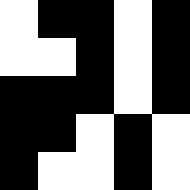[["white", "black", "black", "white", "black"], ["white", "white", "black", "white", "black"], ["black", "black", "black", "white", "black"], ["black", "black", "white", "black", "white"], ["black", "white", "white", "black", "white"]]